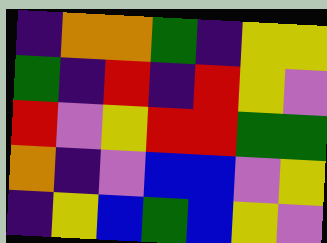[["indigo", "orange", "orange", "green", "indigo", "yellow", "yellow"], ["green", "indigo", "red", "indigo", "red", "yellow", "violet"], ["red", "violet", "yellow", "red", "red", "green", "green"], ["orange", "indigo", "violet", "blue", "blue", "violet", "yellow"], ["indigo", "yellow", "blue", "green", "blue", "yellow", "violet"]]